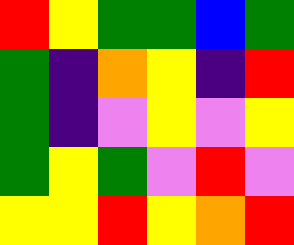[["red", "yellow", "green", "green", "blue", "green"], ["green", "indigo", "orange", "yellow", "indigo", "red"], ["green", "indigo", "violet", "yellow", "violet", "yellow"], ["green", "yellow", "green", "violet", "red", "violet"], ["yellow", "yellow", "red", "yellow", "orange", "red"]]